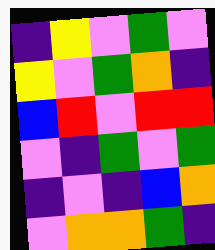[["indigo", "yellow", "violet", "green", "violet"], ["yellow", "violet", "green", "orange", "indigo"], ["blue", "red", "violet", "red", "red"], ["violet", "indigo", "green", "violet", "green"], ["indigo", "violet", "indigo", "blue", "orange"], ["violet", "orange", "orange", "green", "indigo"]]